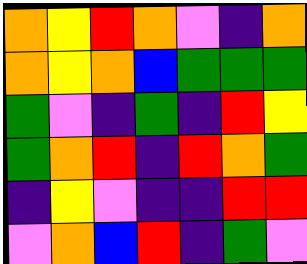[["orange", "yellow", "red", "orange", "violet", "indigo", "orange"], ["orange", "yellow", "orange", "blue", "green", "green", "green"], ["green", "violet", "indigo", "green", "indigo", "red", "yellow"], ["green", "orange", "red", "indigo", "red", "orange", "green"], ["indigo", "yellow", "violet", "indigo", "indigo", "red", "red"], ["violet", "orange", "blue", "red", "indigo", "green", "violet"]]